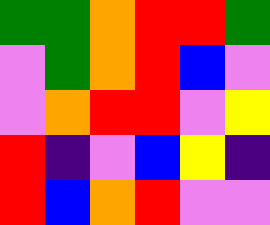[["green", "green", "orange", "red", "red", "green"], ["violet", "green", "orange", "red", "blue", "violet"], ["violet", "orange", "red", "red", "violet", "yellow"], ["red", "indigo", "violet", "blue", "yellow", "indigo"], ["red", "blue", "orange", "red", "violet", "violet"]]